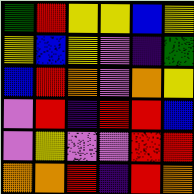[["green", "red", "yellow", "yellow", "blue", "yellow"], ["yellow", "blue", "yellow", "violet", "indigo", "green"], ["blue", "red", "orange", "violet", "orange", "yellow"], ["violet", "red", "indigo", "red", "red", "blue"], ["violet", "yellow", "violet", "violet", "red", "red"], ["orange", "orange", "red", "indigo", "red", "orange"]]